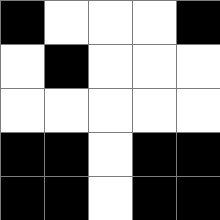[["black", "white", "white", "white", "black"], ["white", "black", "white", "white", "white"], ["white", "white", "white", "white", "white"], ["black", "black", "white", "black", "black"], ["black", "black", "white", "black", "black"]]